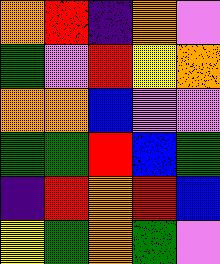[["orange", "red", "indigo", "orange", "violet"], ["green", "violet", "red", "yellow", "orange"], ["orange", "orange", "blue", "violet", "violet"], ["green", "green", "red", "blue", "green"], ["indigo", "red", "orange", "red", "blue"], ["yellow", "green", "orange", "green", "violet"]]